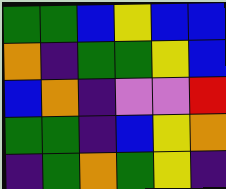[["green", "green", "blue", "yellow", "blue", "blue"], ["orange", "indigo", "green", "green", "yellow", "blue"], ["blue", "orange", "indigo", "violet", "violet", "red"], ["green", "green", "indigo", "blue", "yellow", "orange"], ["indigo", "green", "orange", "green", "yellow", "indigo"]]